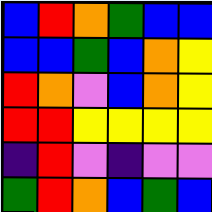[["blue", "red", "orange", "green", "blue", "blue"], ["blue", "blue", "green", "blue", "orange", "yellow"], ["red", "orange", "violet", "blue", "orange", "yellow"], ["red", "red", "yellow", "yellow", "yellow", "yellow"], ["indigo", "red", "violet", "indigo", "violet", "violet"], ["green", "red", "orange", "blue", "green", "blue"]]